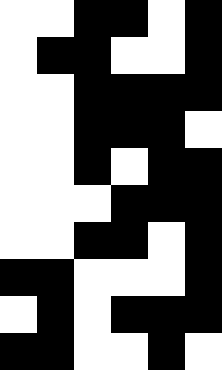[["white", "white", "black", "black", "white", "black"], ["white", "black", "black", "white", "white", "black"], ["white", "white", "black", "black", "black", "black"], ["white", "white", "black", "black", "black", "white"], ["white", "white", "black", "white", "black", "black"], ["white", "white", "white", "black", "black", "black"], ["white", "white", "black", "black", "white", "black"], ["black", "black", "white", "white", "white", "black"], ["white", "black", "white", "black", "black", "black"], ["black", "black", "white", "white", "black", "white"]]